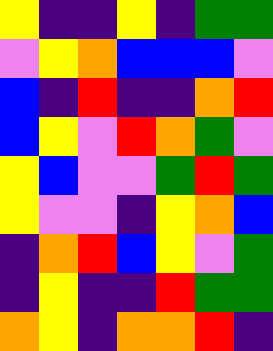[["yellow", "indigo", "indigo", "yellow", "indigo", "green", "green"], ["violet", "yellow", "orange", "blue", "blue", "blue", "violet"], ["blue", "indigo", "red", "indigo", "indigo", "orange", "red"], ["blue", "yellow", "violet", "red", "orange", "green", "violet"], ["yellow", "blue", "violet", "violet", "green", "red", "green"], ["yellow", "violet", "violet", "indigo", "yellow", "orange", "blue"], ["indigo", "orange", "red", "blue", "yellow", "violet", "green"], ["indigo", "yellow", "indigo", "indigo", "red", "green", "green"], ["orange", "yellow", "indigo", "orange", "orange", "red", "indigo"]]